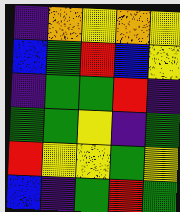[["indigo", "orange", "yellow", "orange", "yellow"], ["blue", "green", "red", "blue", "yellow"], ["indigo", "green", "green", "red", "indigo"], ["green", "green", "yellow", "indigo", "green"], ["red", "yellow", "yellow", "green", "yellow"], ["blue", "indigo", "green", "red", "green"]]